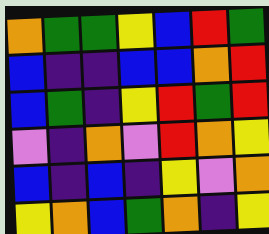[["orange", "green", "green", "yellow", "blue", "red", "green"], ["blue", "indigo", "indigo", "blue", "blue", "orange", "red"], ["blue", "green", "indigo", "yellow", "red", "green", "red"], ["violet", "indigo", "orange", "violet", "red", "orange", "yellow"], ["blue", "indigo", "blue", "indigo", "yellow", "violet", "orange"], ["yellow", "orange", "blue", "green", "orange", "indigo", "yellow"]]